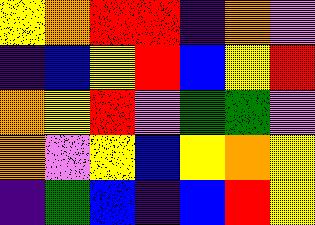[["yellow", "orange", "red", "red", "indigo", "orange", "violet"], ["indigo", "blue", "yellow", "red", "blue", "yellow", "red"], ["orange", "yellow", "red", "violet", "green", "green", "violet"], ["orange", "violet", "yellow", "blue", "yellow", "orange", "yellow"], ["indigo", "green", "blue", "indigo", "blue", "red", "yellow"]]